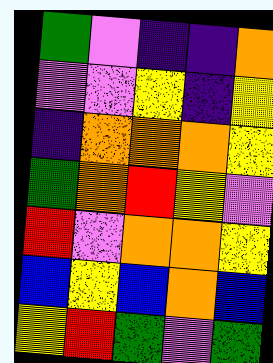[["green", "violet", "indigo", "indigo", "orange"], ["violet", "violet", "yellow", "indigo", "yellow"], ["indigo", "orange", "orange", "orange", "yellow"], ["green", "orange", "red", "yellow", "violet"], ["red", "violet", "orange", "orange", "yellow"], ["blue", "yellow", "blue", "orange", "blue"], ["yellow", "red", "green", "violet", "green"]]